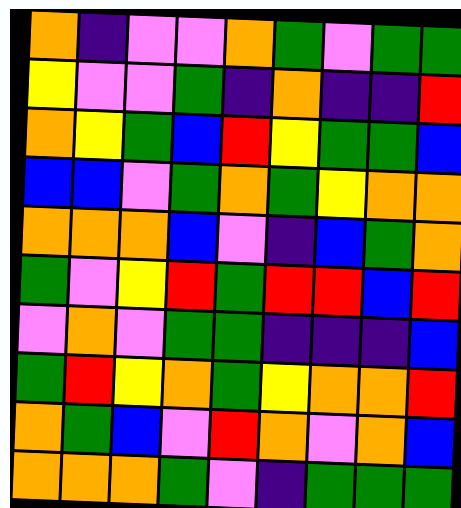[["orange", "indigo", "violet", "violet", "orange", "green", "violet", "green", "green"], ["yellow", "violet", "violet", "green", "indigo", "orange", "indigo", "indigo", "red"], ["orange", "yellow", "green", "blue", "red", "yellow", "green", "green", "blue"], ["blue", "blue", "violet", "green", "orange", "green", "yellow", "orange", "orange"], ["orange", "orange", "orange", "blue", "violet", "indigo", "blue", "green", "orange"], ["green", "violet", "yellow", "red", "green", "red", "red", "blue", "red"], ["violet", "orange", "violet", "green", "green", "indigo", "indigo", "indigo", "blue"], ["green", "red", "yellow", "orange", "green", "yellow", "orange", "orange", "red"], ["orange", "green", "blue", "violet", "red", "orange", "violet", "orange", "blue"], ["orange", "orange", "orange", "green", "violet", "indigo", "green", "green", "green"]]